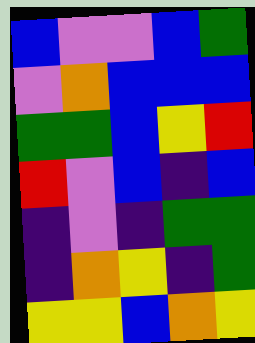[["blue", "violet", "violet", "blue", "green"], ["violet", "orange", "blue", "blue", "blue"], ["green", "green", "blue", "yellow", "red"], ["red", "violet", "blue", "indigo", "blue"], ["indigo", "violet", "indigo", "green", "green"], ["indigo", "orange", "yellow", "indigo", "green"], ["yellow", "yellow", "blue", "orange", "yellow"]]